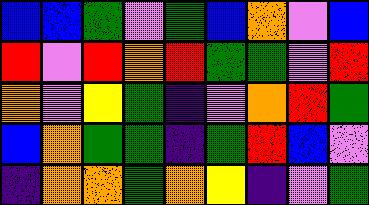[["blue", "blue", "green", "violet", "green", "blue", "orange", "violet", "blue"], ["red", "violet", "red", "orange", "red", "green", "green", "violet", "red"], ["orange", "violet", "yellow", "green", "indigo", "violet", "orange", "red", "green"], ["blue", "orange", "green", "green", "indigo", "green", "red", "blue", "violet"], ["indigo", "orange", "orange", "green", "orange", "yellow", "indigo", "violet", "green"]]